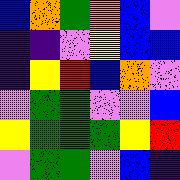[["blue", "orange", "green", "orange", "blue", "violet"], ["indigo", "indigo", "violet", "yellow", "blue", "blue"], ["indigo", "yellow", "red", "blue", "orange", "violet"], ["violet", "green", "green", "violet", "violet", "blue"], ["yellow", "green", "green", "green", "yellow", "red"], ["violet", "green", "green", "violet", "blue", "indigo"]]